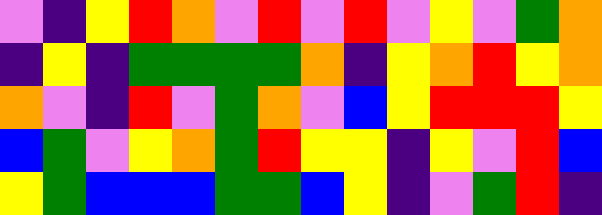[["violet", "indigo", "yellow", "red", "orange", "violet", "red", "violet", "red", "violet", "yellow", "violet", "green", "orange"], ["indigo", "yellow", "indigo", "green", "green", "green", "green", "orange", "indigo", "yellow", "orange", "red", "yellow", "orange"], ["orange", "violet", "indigo", "red", "violet", "green", "orange", "violet", "blue", "yellow", "red", "red", "red", "yellow"], ["blue", "green", "violet", "yellow", "orange", "green", "red", "yellow", "yellow", "indigo", "yellow", "violet", "red", "blue"], ["yellow", "green", "blue", "blue", "blue", "green", "green", "blue", "yellow", "indigo", "violet", "green", "red", "indigo"]]